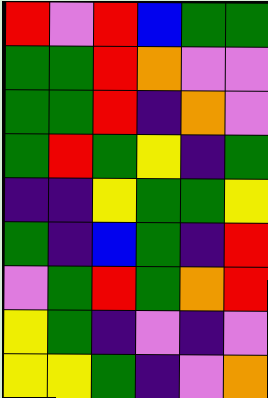[["red", "violet", "red", "blue", "green", "green"], ["green", "green", "red", "orange", "violet", "violet"], ["green", "green", "red", "indigo", "orange", "violet"], ["green", "red", "green", "yellow", "indigo", "green"], ["indigo", "indigo", "yellow", "green", "green", "yellow"], ["green", "indigo", "blue", "green", "indigo", "red"], ["violet", "green", "red", "green", "orange", "red"], ["yellow", "green", "indigo", "violet", "indigo", "violet"], ["yellow", "yellow", "green", "indigo", "violet", "orange"]]